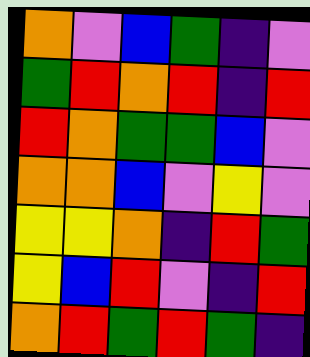[["orange", "violet", "blue", "green", "indigo", "violet"], ["green", "red", "orange", "red", "indigo", "red"], ["red", "orange", "green", "green", "blue", "violet"], ["orange", "orange", "blue", "violet", "yellow", "violet"], ["yellow", "yellow", "orange", "indigo", "red", "green"], ["yellow", "blue", "red", "violet", "indigo", "red"], ["orange", "red", "green", "red", "green", "indigo"]]